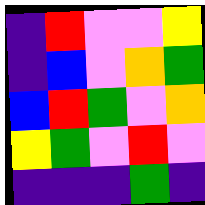[["indigo", "red", "violet", "violet", "yellow"], ["indigo", "blue", "violet", "orange", "green"], ["blue", "red", "green", "violet", "orange"], ["yellow", "green", "violet", "red", "violet"], ["indigo", "indigo", "indigo", "green", "indigo"]]